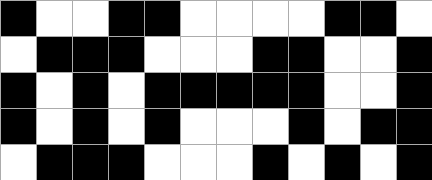[["black", "white", "white", "black", "black", "white", "white", "white", "white", "black", "black", "white"], ["white", "black", "black", "black", "white", "white", "white", "black", "black", "white", "white", "black"], ["black", "white", "black", "white", "black", "black", "black", "black", "black", "white", "white", "black"], ["black", "white", "black", "white", "black", "white", "white", "white", "black", "white", "black", "black"], ["white", "black", "black", "black", "white", "white", "white", "black", "white", "black", "white", "black"]]